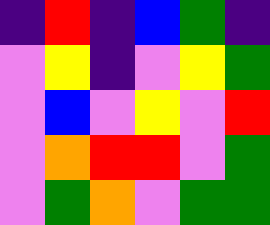[["indigo", "red", "indigo", "blue", "green", "indigo"], ["violet", "yellow", "indigo", "violet", "yellow", "green"], ["violet", "blue", "violet", "yellow", "violet", "red"], ["violet", "orange", "red", "red", "violet", "green"], ["violet", "green", "orange", "violet", "green", "green"]]